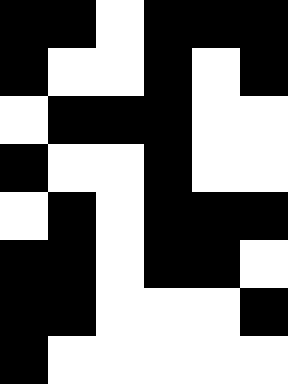[["black", "black", "white", "black", "black", "black"], ["black", "white", "white", "black", "white", "black"], ["white", "black", "black", "black", "white", "white"], ["black", "white", "white", "black", "white", "white"], ["white", "black", "white", "black", "black", "black"], ["black", "black", "white", "black", "black", "white"], ["black", "black", "white", "white", "white", "black"], ["black", "white", "white", "white", "white", "white"]]